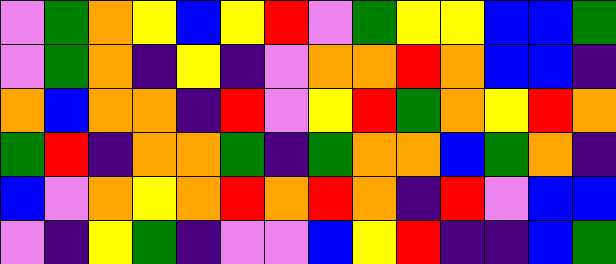[["violet", "green", "orange", "yellow", "blue", "yellow", "red", "violet", "green", "yellow", "yellow", "blue", "blue", "green"], ["violet", "green", "orange", "indigo", "yellow", "indigo", "violet", "orange", "orange", "red", "orange", "blue", "blue", "indigo"], ["orange", "blue", "orange", "orange", "indigo", "red", "violet", "yellow", "red", "green", "orange", "yellow", "red", "orange"], ["green", "red", "indigo", "orange", "orange", "green", "indigo", "green", "orange", "orange", "blue", "green", "orange", "indigo"], ["blue", "violet", "orange", "yellow", "orange", "red", "orange", "red", "orange", "indigo", "red", "violet", "blue", "blue"], ["violet", "indigo", "yellow", "green", "indigo", "violet", "violet", "blue", "yellow", "red", "indigo", "indigo", "blue", "green"]]